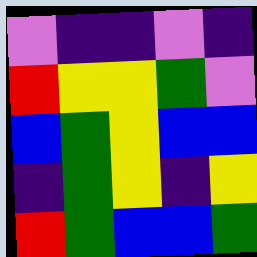[["violet", "indigo", "indigo", "violet", "indigo"], ["red", "yellow", "yellow", "green", "violet"], ["blue", "green", "yellow", "blue", "blue"], ["indigo", "green", "yellow", "indigo", "yellow"], ["red", "green", "blue", "blue", "green"]]